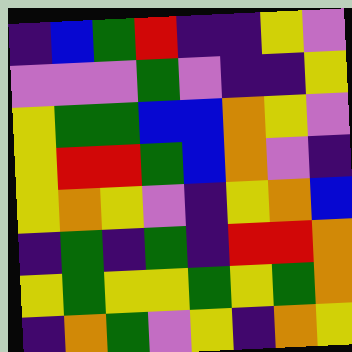[["indigo", "blue", "green", "red", "indigo", "indigo", "yellow", "violet"], ["violet", "violet", "violet", "green", "violet", "indigo", "indigo", "yellow"], ["yellow", "green", "green", "blue", "blue", "orange", "yellow", "violet"], ["yellow", "red", "red", "green", "blue", "orange", "violet", "indigo"], ["yellow", "orange", "yellow", "violet", "indigo", "yellow", "orange", "blue"], ["indigo", "green", "indigo", "green", "indigo", "red", "red", "orange"], ["yellow", "green", "yellow", "yellow", "green", "yellow", "green", "orange"], ["indigo", "orange", "green", "violet", "yellow", "indigo", "orange", "yellow"]]